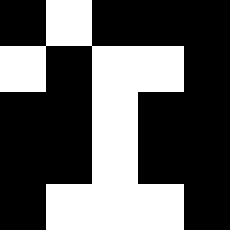[["black", "white", "black", "black", "black"], ["white", "black", "white", "white", "black"], ["black", "black", "white", "black", "black"], ["black", "black", "white", "black", "black"], ["black", "white", "white", "white", "black"]]